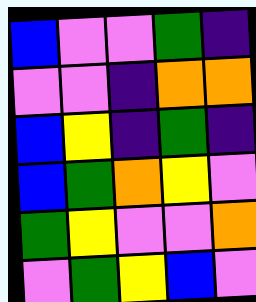[["blue", "violet", "violet", "green", "indigo"], ["violet", "violet", "indigo", "orange", "orange"], ["blue", "yellow", "indigo", "green", "indigo"], ["blue", "green", "orange", "yellow", "violet"], ["green", "yellow", "violet", "violet", "orange"], ["violet", "green", "yellow", "blue", "violet"]]